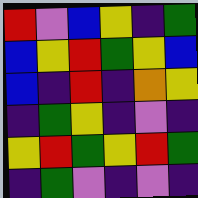[["red", "violet", "blue", "yellow", "indigo", "green"], ["blue", "yellow", "red", "green", "yellow", "blue"], ["blue", "indigo", "red", "indigo", "orange", "yellow"], ["indigo", "green", "yellow", "indigo", "violet", "indigo"], ["yellow", "red", "green", "yellow", "red", "green"], ["indigo", "green", "violet", "indigo", "violet", "indigo"]]